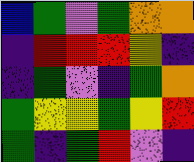[["blue", "green", "violet", "green", "orange", "orange"], ["indigo", "red", "red", "red", "yellow", "indigo"], ["indigo", "green", "violet", "indigo", "green", "orange"], ["green", "yellow", "yellow", "green", "yellow", "red"], ["green", "indigo", "green", "red", "violet", "indigo"]]